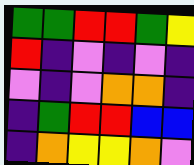[["green", "green", "red", "red", "green", "yellow"], ["red", "indigo", "violet", "indigo", "violet", "indigo"], ["violet", "indigo", "violet", "orange", "orange", "indigo"], ["indigo", "green", "red", "red", "blue", "blue"], ["indigo", "orange", "yellow", "yellow", "orange", "violet"]]